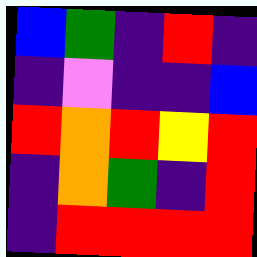[["blue", "green", "indigo", "red", "indigo"], ["indigo", "violet", "indigo", "indigo", "blue"], ["red", "orange", "red", "yellow", "red"], ["indigo", "orange", "green", "indigo", "red"], ["indigo", "red", "red", "red", "red"]]